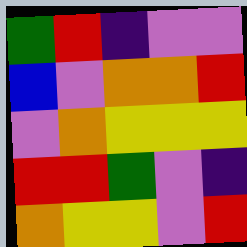[["green", "red", "indigo", "violet", "violet"], ["blue", "violet", "orange", "orange", "red"], ["violet", "orange", "yellow", "yellow", "yellow"], ["red", "red", "green", "violet", "indigo"], ["orange", "yellow", "yellow", "violet", "red"]]